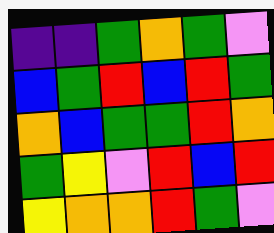[["indigo", "indigo", "green", "orange", "green", "violet"], ["blue", "green", "red", "blue", "red", "green"], ["orange", "blue", "green", "green", "red", "orange"], ["green", "yellow", "violet", "red", "blue", "red"], ["yellow", "orange", "orange", "red", "green", "violet"]]